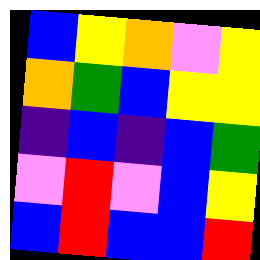[["blue", "yellow", "orange", "violet", "yellow"], ["orange", "green", "blue", "yellow", "yellow"], ["indigo", "blue", "indigo", "blue", "green"], ["violet", "red", "violet", "blue", "yellow"], ["blue", "red", "blue", "blue", "red"]]